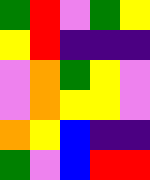[["green", "red", "violet", "green", "yellow"], ["yellow", "red", "indigo", "indigo", "indigo"], ["violet", "orange", "green", "yellow", "violet"], ["violet", "orange", "yellow", "yellow", "violet"], ["orange", "yellow", "blue", "indigo", "indigo"], ["green", "violet", "blue", "red", "red"]]